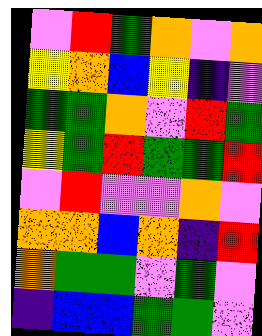[["violet", "red", "green", "orange", "violet", "orange"], ["yellow", "orange", "blue", "yellow", "indigo", "violet"], ["green", "green", "orange", "violet", "red", "green"], ["yellow", "green", "red", "green", "green", "red"], ["violet", "red", "violet", "violet", "orange", "violet"], ["orange", "orange", "blue", "orange", "indigo", "red"], ["orange", "green", "green", "violet", "green", "violet"], ["indigo", "blue", "blue", "green", "green", "violet"]]